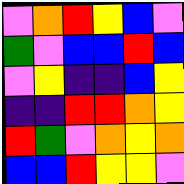[["violet", "orange", "red", "yellow", "blue", "violet"], ["green", "violet", "blue", "blue", "red", "blue"], ["violet", "yellow", "indigo", "indigo", "blue", "yellow"], ["indigo", "indigo", "red", "red", "orange", "yellow"], ["red", "green", "violet", "orange", "yellow", "orange"], ["blue", "blue", "red", "yellow", "yellow", "violet"]]